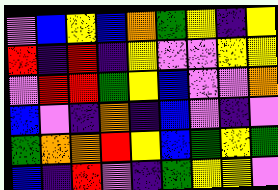[["violet", "blue", "yellow", "blue", "orange", "green", "yellow", "indigo", "yellow"], ["red", "indigo", "red", "indigo", "yellow", "violet", "violet", "yellow", "yellow"], ["violet", "red", "red", "green", "yellow", "blue", "violet", "violet", "orange"], ["blue", "violet", "indigo", "orange", "indigo", "blue", "violet", "indigo", "violet"], ["green", "orange", "orange", "red", "yellow", "blue", "green", "yellow", "green"], ["blue", "indigo", "red", "violet", "indigo", "green", "yellow", "yellow", "violet"]]